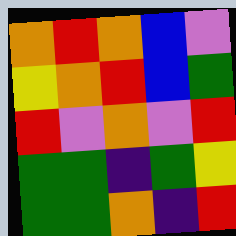[["orange", "red", "orange", "blue", "violet"], ["yellow", "orange", "red", "blue", "green"], ["red", "violet", "orange", "violet", "red"], ["green", "green", "indigo", "green", "yellow"], ["green", "green", "orange", "indigo", "red"]]